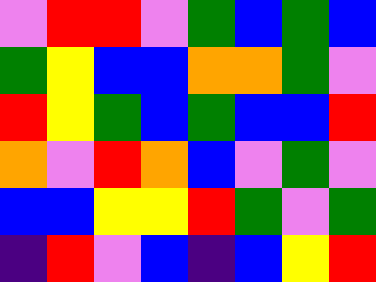[["violet", "red", "red", "violet", "green", "blue", "green", "blue"], ["green", "yellow", "blue", "blue", "orange", "orange", "green", "violet"], ["red", "yellow", "green", "blue", "green", "blue", "blue", "red"], ["orange", "violet", "red", "orange", "blue", "violet", "green", "violet"], ["blue", "blue", "yellow", "yellow", "red", "green", "violet", "green"], ["indigo", "red", "violet", "blue", "indigo", "blue", "yellow", "red"]]